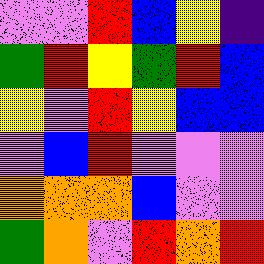[["violet", "violet", "red", "blue", "yellow", "indigo"], ["green", "red", "yellow", "green", "red", "blue"], ["yellow", "violet", "red", "yellow", "blue", "blue"], ["violet", "blue", "red", "violet", "violet", "violet"], ["orange", "orange", "orange", "blue", "violet", "violet"], ["green", "orange", "violet", "red", "orange", "red"]]